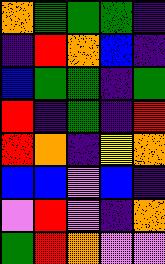[["orange", "green", "green", "green", "indigo"], ["indigo", "red", "orange", "blue", "indigo"], ["blue", "green", "green", "indigo", "green"], ["red", "indigo", "green", "indigo", "red"], ["red", "orange", "indigo", "yellow", "orange"], ["blue", "blue", "violet", "blue", "indigo"], ["violet", "red", "violet", "indigo", "orange"], ["green", "red", "orange", "violet", "violet"]]